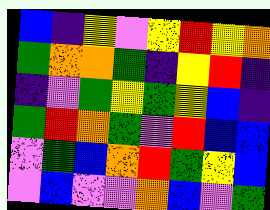[["blue", "indigo", "yellow", "violet", "yellow", "red", "yellow", "orange"], ["green", "orange", "orange", "green", "indigo", "yellow", "red", "indigo"], ["indigo", "violet", "green", "yellow", "green", "yellow", "blue", "indigo"], ["green", "red", "orange", "green", "violet", "red", "blue", "blue"], ["violet", "green", "blue", "orange", "red", "green", "yellow", "blue"], ["violet", "blue", "violet", "violet", "orange", "blue", "violet", "green"]]